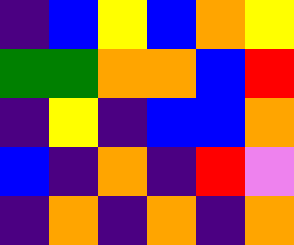[["indigo", "blue", "yellow", "blue", "orange", "yellow"], ["green", "green", "orange", "orange", "blue", "red"], ["indigo", "yellow", "indigo", "blue", "blue", "orange"], ["blue", "indigo", "orange", "indigo", "red", "violet"], ["indigo", "orange", "indigo", "orange", "indigo", "orange"]]